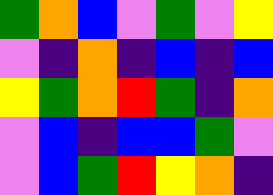[["green", "orange", "blue", "violet", "green", "violet", "yellow"], ["violet", "indigo", "orange", "indigo", "blue", "indigo", "blue"], ["yellow", "green", "orange", "red", "green", "indigo", "orange"], ["violet", "blue", "indigo", "blue", "blue", "green", "violet"], ["violet", "blue", "green", "red", "yellow", "orange", "indigo"]]